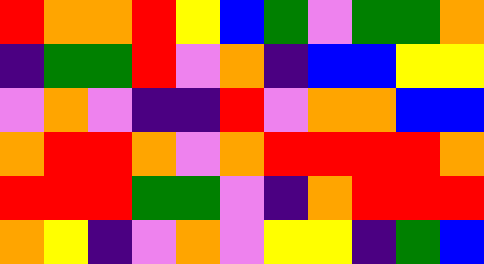[["red", "orange", "orange", "red", "yellow", "blue", "green", "violet", "green", "green", "orange"], ["indigo", "green", "green", "red", "violet", "orange", "indigo", "blue", "blue", "yellow", "yellow"], ["violet", "orange", "violet", "indigo", "indigo", "red", "violet", "orange", "orange", "blue", "blue"], ["orange", "red", "red", "orange", "violet", "orange", "red", "red", "red", "red", "orange"], ["red", "red", "red", "green", "green", "violet", "indigo", "orange", "red", "red", "red"], ["orange", "yellow", "indigo", "violet", "orange", "violet", "yellow", "yellow", "indigo", "green", "blue"]]